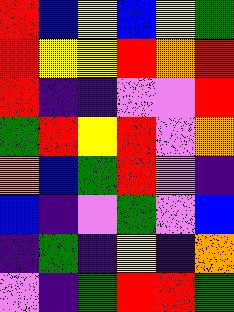[["red", "blue", "yellow", "blue", "yellow", "green"], ["red", "yellow", "yellow", "red", "orange", "red"], ["red", "indigo", "indigo", "violet", "violet", "red"], ["green", "red", "yellow", "red", "violet", "orange"], ["orange", "blue", "green", "red", "violet", "indigo"], ["blue", "indigo", "violet", "green", "violet", "blue"], ["indigo", "green", "indigo", "yellow", "indigo", "orange"], ["violet", "indigo", "green", "red", "red", "green"]]